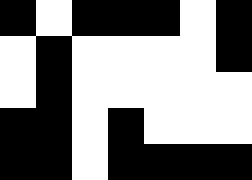[["black", "white", "black", "black", "black", "white", "black"], ["white", "black", "white", "white", "white", "white", "black"], ["white", "black", "white", "white", "white", "white", "white"], ["black", "black", "white", "black", "white", "white", "white"], ["black", "black", "white", "black", "black", "black", "black"]]